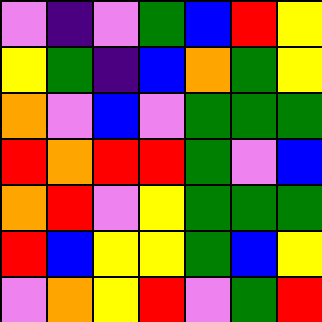[["violet", "indigo", "violet", "green", "blue", "red", "yellow"], ["yellow", "green", "indigo", "blue", "orange", "green", "yellow"], ["orange", "violet", "blue", "violet", "green", "green", "green"], ["red", "orange", "red", "red", "green", "violet", "blue"], ["orange", "red", "violet", "yellow", "green", "green", "green"], ["red", "blue", "yellow", "yellow", "green", "blue", "yellow"], ["violet", "orange", "yellow", "red", "violet", "green", "red"]]